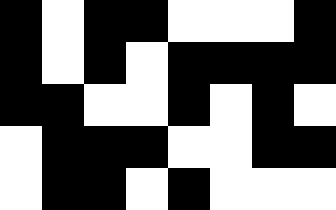[["black", "white", "black", "black", "white", "white", "white", "black"], ["black", "white", "black", "white", "black", "black", "black", "black"], ["black", "black", "white", "white", "black", "white", "black", "white"], ["white", "black", "black", "black", "white", "white", "black", "black"], ["white", "black", "black", "white", "black", "white", "white", "white"]]